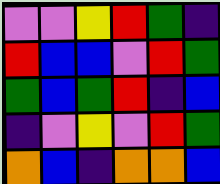[["violet", "violet", "yellow", "red", "green", "indigo"], ["red", "blue", "blue", "violet", "red", "green"], ["green", "blue", "green", "red", "indigo", "blue"], ["indigo", "violet", "yellow", "violet", "red", "green"], ["orange", "blue", "indigo", "orange", "orange", "blue"]]